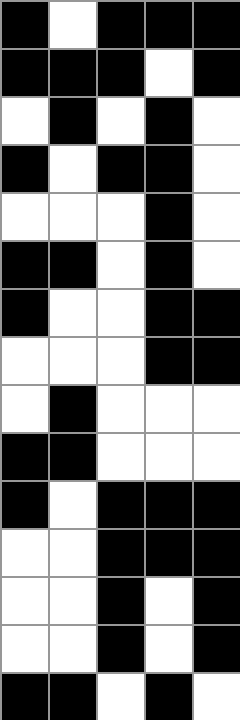[["black", "white", "black", "black", "black"], ["black", "black", "black", "white", "black"], ["white", "black", "white", "black", "white"], ["black", "white", "black", "black", "white"], ["white", "white", "white", "black", "white"], ["black", "black", "white", "black", "white"], ["black", "white", "white", "black", "black"], ["white", "white", "white", "black", "black"], ["white", "black", "white", "white", "white"], ["black", "black", "white", "white", "white"], ["black", "white", "black", "black", "black"], ["white", "white", "black", "black", "black"], ["white", "white", "black", "white", "black"], ["white", "white", "black", "white", "black"], ["black", "black", "white", "black", "white"]]